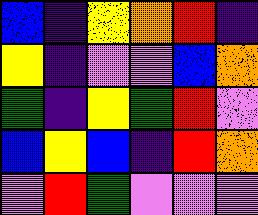[["blue", "indigo", "yellow", "orange", "red", "indigo"], ["yellow", "indigo", "violet", "violet", "blue", "orange"], ["green", "indigo", "yellow", "green", "red", "violet"], ["blue", "yellow", "blue", "indigo", "red", "orange"], ["violet", "red", "green", "violet", "violet", "violet"]]